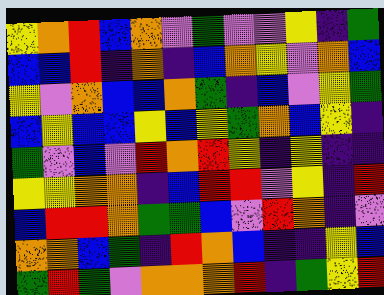[["yellow", "orange", "red", "blue", "orange", "violet", "green", "violet", "violet", "yellow", "indigo", "green"], ["blue", "blue", "red", "indigo", "orange", "indigo", "blue", "orange", "yellow", "violet", "orange", "blue"], ["yellow", "violet", "orange", "blue", "blue", "orange", "green", "indigo", "blue", "violet", "yellow", "green"], ["blue", "yellow", "blue", "blue", "yellow", "blue", "yellow", "green", "orange", "blue", "yellow", "indigo"], ["green", "violet", "blue", "violet", "red", "orange", "red", "yellow", "indigo", "yellow", "indigo", "indigo"], ["yellow", "yellow", "orange", "orange", "indigo", "blue", "red", "red", "violet", "yellow", "indigo", "red"], ["blue", "red", "red", "orange", "green", "green", "blue", "violet", "red", "orange", "indigo", "violet"], ["orange", "orange", "blue", "green", "indigo", "red", "orange", "blue", "indigo", "indigo", "yellow", "blue"], ["green", "red", "green", "violet", "orange", "orange", "orange", "red", "indigo", "green", "yellow", "red"]]